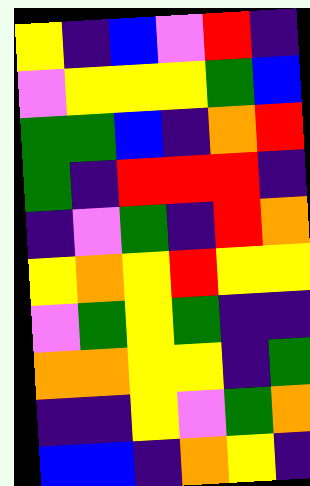[["yellow", "indigo", "blue", "violet", "red", "indigo"], ["violet", "yellow", "yellow", "yellow", "green", "blue"], ["green", "green", "blue", "indigo", "orange", "red"], ["green", "indigo", "red", "red", "red", "indigo"], ["indigo", "violet", "green", "indigo", "red", "orange"], ["yellow", "orange", "yellow", "red", "yellow", "yellow"], ["violet", "green", "yellow", "green", "indigo", "indigo"], ["orange", "orange", "yellow", "yellow", "indigo", "green"], ["indigo", "indigo", "yellow", "violet", "green", "orange"], ["blue", "blue", "indigo", "orange", "yellow", "indigo"]]